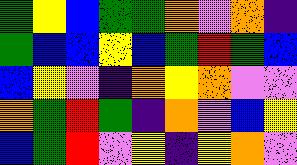[["green", "yellow", "blue", "green", "green", "orange", "violet", "orange", "indigo"], ["green", "blue", "blue", "yellow", "blue", "green", "red", "green", "blue"], ["blue", "yellow", "violet", "indigo", "orange", "yellow", "orange", "violet", "violet"], ["orange", "green", "red", "green", "indigo", "orange", "violet", "blue", "yellow"], ["blue", "green", "red", "violet", "yellow", "indigo", "yellow", "orange", "violet"]]